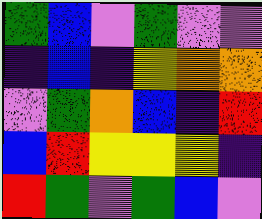[["green", "blue", "violet", "green", "violet", "violet"], ["indigo", "blue", "indigo", "yellow", "orange", "orange"], ["violet", "green", "orange", "blue", "indigo", "red"], ["blue", "red", "yellow", "yellow", "yellow", "indigo"], ["red", "green", "violet", "green", "blue", "violet"]]